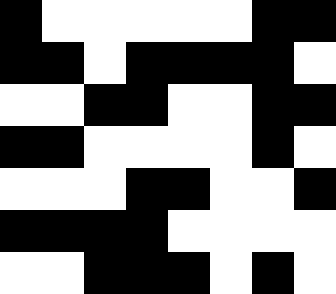[["black", "white", "white", "white", "white", "white", "black", "black"], ["black", "black", "white", "black", "black", "black", "black", "white"], ["white", "white", "black", "black", "white", "white", "black", "black"], ["black", "black", "white", "white", "white", "white", "black", "white"], ["white", "white", "white", "black", "black", "white", "white", "black"], ["black", "black", "black", "black", "white", "white", "white", "white"], ["white", "white", "black", "black", "black", "white", "black", "white"]]